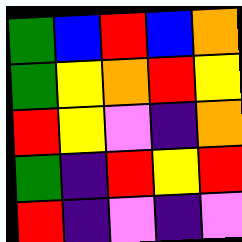[["green", "blue", "red", "blue", "orange"], ["green", "yellow", "orange", "red", "yellow"], ["red", "yellow", "violet", "indigo", "orange"], ["green", "indigo", "red", "yellow", "red"], ["red", "indigo", "violet", "indigo", "violet"]]